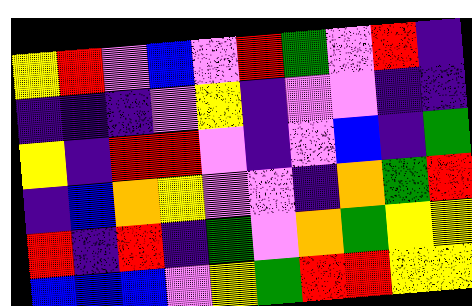[["yellow", "red", "violet", "blue", "violet", "red", "green", "violet", "red", "indigo"], ["indigo", "indigo", "indigo", "violet", "yellow", "indigo", "violet", "violet", "indigo", "indigo"], ["yellow", "indigo", "red", "red", "violet", "indigo", "violet", "blue", "indigo", "green"], ["indigo", "blue", "orange", "yellow", "violet", "violet", "indigo", "orange", "green", "red"], ["red", "indigo", "red", "indigo", "green", "violet", "orange", "green", "yellow", "yellow"], ["blue", "blue", "blue", "violet", "yellow", "green", "red", "red", "yellow", "yellow"]]